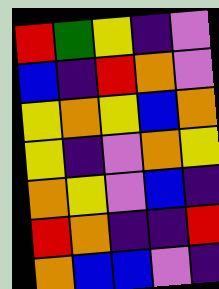[["red", "green", "yellow", "indigo", "violet"], ["blue", "indigo", "red", "orange", "violet"], ["yellow", "orange", "yellow", "blue", "orange"], ["yellow", "indigo", "violet", "orange", "yellow"], ["orange", "yellow", "violet", "blue", "indigo"], ["red", "orange", "indigo", "indigo", "red"], ["orange", "blue", "blue", "violet", "indigo"]]